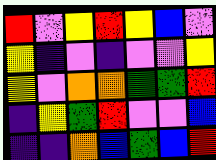[["red", "violet", "yellow", "red", "yellow", "blue", "violet"], ["yellow", "indigo", "violet", "indigo", "violet", "violet", "yellow"], ["yellow", "violet", "orange", "orange", "green", "green", "red"], ["indigo", "yellow", "green", "red", "violet", "violet", "blue"], ["indigo", "indigo", "orange", "blue", "green", "blue", "red"]]